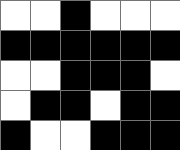[["white", "white", "black", "white", "white", "white"], ["black", "black", "black", "black", "black", "black"], ["white", "white", "black", "black", "black", "white"], ["white", "black", "black", "white", "black", "black"], ["black", "white", "white", "black", "black", "black"]]